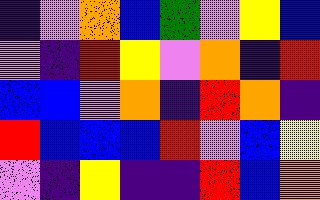[["indigo", "violet", "orange", "blue", "green", "violet", "yellow", "blue"], ["violet", "indigo", "red", "yellow", "violet", "orange", "indigo", "red"], ["blue", "blue", "violet", "orange", "indigo", "red", "orange", "indigo"], ["red", "blue", "blue", "blue", "red", "violet", "blue", "yellow"], ["violet", "indigo", "yellow", "indigo", "indigo", "red", "blue", "orange"]]